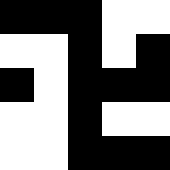[["black", "black", "black", "white", "white"], ["white", "white", "black", "white", "black"], ["black", "white", "black", "black", "black"], ["white", "white", "black", "white", "white"], ["white", "white", "black", "black", "black"]]